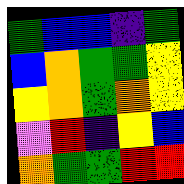[["green", "blue", "blue", "indigo", "green"], ["blue", "orange", "green", "green", "yellow"], ["yellow", "orange", "green", "orange", "yellow"], ["violet", "red", "indigo", "yellow", "blue"], ["orange", "green", "green", "red", "red"]]